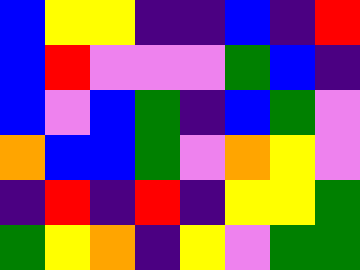[["blue", "yellow", "yellow", "indigo", "indigo", "blue", "indigo", "red"], ["blue", "red", "violet", "violet", "violet", "green", "blue", "indigo"], ["blue", "violet", "blue", "green", "indigo", "blue", "green", "violet"], ["orange", "blue", "blue", "green", "violet", "orange", "yellow", "violet"], ["indigo", "red", "indigo", "red", "indigo", "yellow", "yellow", "green"], ["green", "yellow", "orange", "indigo", "yellow", "violet", "green", "green"]]